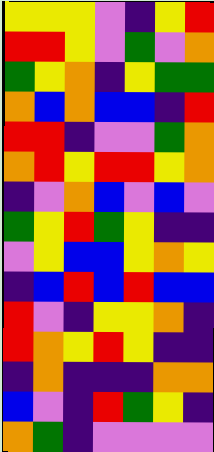[["yellow", "yellow", "yellow", "violet", "indigo", "yellow", "red"], ["red", "red", "yellow", "violet", "green", "violet", "orange"], ["green", "yellow", "orange", "indigo", "yellow", "green", "green"], ["orange", "blue", "orange", "blue", "blue", "indigo", "red"], ["red", "red", "indigo", "violet", "violet", "green", "orange"], ["orange", "red", "yellow", "red", "red", "yellow", "orange"], ["indigo", "violet", "orange", "blue", "violet", "blue", "violet"], ["green", "yellow", "red", "green", "yellow", "indigo", "indigo"], ["violet", "yellow", "blue", "blue", "yellow", "orange", "yellow"], ["indigo", "blue", "red", "blue", "red", "blue", "blue"], ["red", "violet", "indigo", "yellow", "yellow", "orange", "indigo"], ["red", "orange", "yellow", "red", "yellow", "indigo", "indigo"], ["indigo", "orange", "indigo", "indigo", "indigo", "orange", "orange"], ["blue", "violet", "indigo", "red", "green", "yellow", "indigo"], ["orange", "green", "indigo", "violet", "violet", "violet", "violet"]]